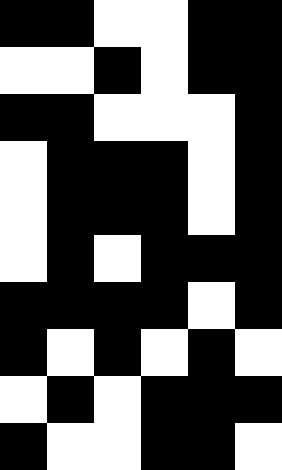[["black", "black", "white", "white", "black", "black"], ["white", "white", "black", "white", "black", "black"], ["black", "black", "white", "white", "white", "black"], ["white", "black", "black", "black", "white", "black"], ["white", "black", "black", "black", "white", "black"], ["white", "black", "white", "black", "black", "black"], ["black", "black", "black", "black", "white", "black"], ["black", "white", "black", "white", "black", "white"], ["white", "black", "white", "black", "black", "black"], ["black", "white", "white", "black", "black", "white"]]